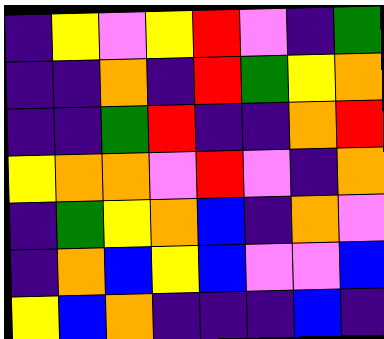[["indigo", "yellow", "violet", "yellow", "red", "violet", "indigo", "green"], ["indigo", "indigo", "orange", "indigo", "red", "green", "yellow", "orange"], ["indigo", "indigo", "green", "red", "indigo", "indigo", "orange", "red"], ["yellow", "orange", "orange", "violet", "red", "violet", "indigo", "orange"], ["indigo", "green", "yellow", "orange", "blue", "indigo", "orange", "violet"], ["indigo", "orange", "blue", "yellow", "blue", "violet", "violet", "blue"], ["yellow", "blue", "orange", "indigo", "indigo", "indigo", "blue", "indigo"]]